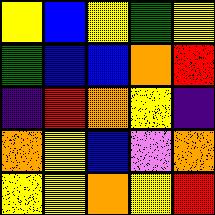[["yellow", "blue", "yellow", "green", "yellow"], ["green", "blue", "blue", "orange", "red"], ["indigo", "red", "orange", "yellow", "indigo"], ["orange", "yellow", "blue", "violet", "orange"], ["yellow", "yellow", "orange", "yellow", "red"]]